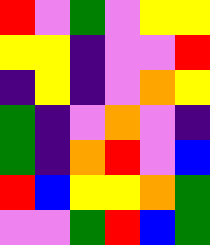[["red", "violet", "green", "violet", "yellow", "yellow"], ["yellow", "yellow", "indigo", "violet", "violet", "red"], ["indigo", "yellow", "indigo", "violet", "orange", "yellow"], ["green", "indigo", "violet", "orange", "violet", "indigo"], ["green", "indigo", "orange", "red", "violet", "blue"], ["red", "blue", "yellow", "yellow", "orange", "green"], ["violet", "violet", "green", "red", "blue", "green"]]